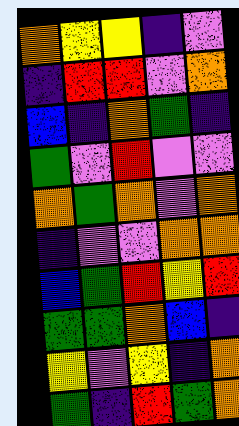[["orange", "yellow", "yellow", "indigo", "violet"], ["indigo", "red", "red", "violet", "orange"], ["blue", "indigo", "orange", "green", "indigo"], ["green", "violet", "red", "violet", "violet"], ["orange", "green", "orange", "violet", "orange"], ["indigo", "violet", "violet", "orange", "orange"], ["blue", "green", "red", "yellow", "red"], ["green", "green", "orange", "blue", "indigo"], ["yellow", "violet", "yellow", "indigo", "orange"], ["green", "indigo", "red", "green", "orange"]]